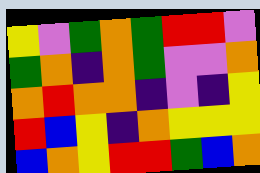[["yellow", "violet", "green", "orange", "green", "red", "red", "violet"], ["green", "orange", "indigo", "orange", "green", "violet", "violet", "orange"], ["orange", "red", "orange", "orange", "indigo", "violet", "indigo", "yellow"], ["red", "blue", "yellow", "indigo", "orange", "yellow", "yellow", "yellow"], ["blue", "orange", "yellow", "red", "red", "green", "blue", "orange"]]